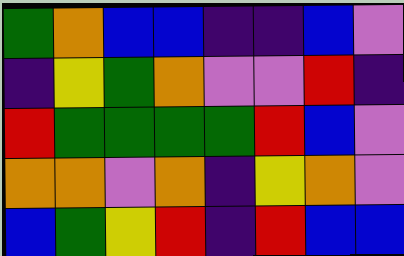[["green", "orange", "blue", "blue", "indigo", "indigo", "blue", "violet"], ["indigo", "yellow", "green", "orange", "violet", "violet", "red", "indigo"], ["red", "green", "green", "green", "green", "red", "blue", "violet"], ["orange", "orange", "violet", "orange", "indigo", "yellow", "orange", "violet"], ["blue", "green", "yellow", "red", "indigo", "red", "blue", "blue"]]